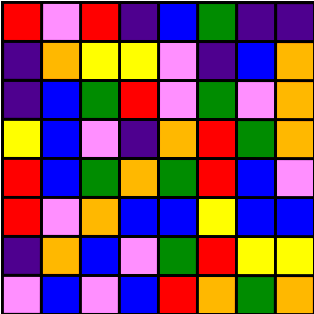[["red", "violet", "red", "indigo", "blue", "green", "indigo", "indigo"], ["indigo", "orange", "yellow", "yellow", "violet", "indigo", "blue", "orange"], ["indigo", "blue", "green", "red", "violet", "green", "violet", "orange"], ["yellow", "blue", "violet", "indigo", "orange", "red", "green", "orange"], ["red", "blue", "green", "orange", "green", "red", "blue", "violet"], ["red", "violet", "orange", "blue", "blue", "yellow", "blue", "blue"], ["indigo", "orange", "blue", "violet", "green", "red", "yellow", "yellow"], ["violet", "blue", "violet", "blue", "red", "orange", "green", "orange"]]